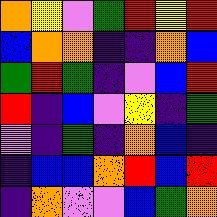[["orange", "yellow", "violet", "green", "red", "yellow", "red"], ["blue", "orange", "orange", "indigo", "indigo", "orange", "blue"], ["green", "red", "green", "indigo", "violet", "blue", "red"], ["red", "indigo", "blue", "violet", "yellow", "indigo", "green"], ["violet", "indigo", "green", "indigo", "orange", "blue", "indigo"], ["indigo", "blue", "blue", "orange", "red", "blue", "red"], ["indigo", "orange", "violet", "violet", "blue", "green", "orange"]]